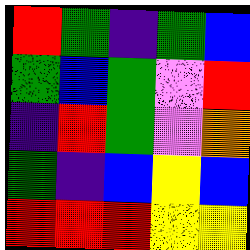[["red", "green", "indigo", "green", "blue"], ["green", "blue", "green", "violet", "red"], ["indigo", "red", "green", "violet", "orange"], ["green", "indigo", "blue", "yellow", "blue"], ["red", "red", "red", "yellow", "yellow"]]